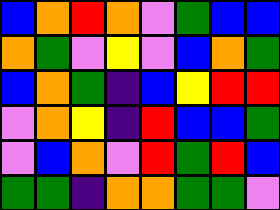[["blue", "orange", "red", "orange", "violet", "green", "blue", "blue"], ["orange", "green", "violet", "yellow", "violet", "blue", "orange", "green"], ["blue", "orange", "green", "indigo", "blue", "yellow", "red", "red"], ["violet", "orange", "yellow", "indigo", "red", "blue", "blue", "green"], ["violet", "blue", "orange", "violet", "red", "green", "red", "blue"], ["green", "green", "indigo", "orange", "orange", "green", "green", "violet"]]